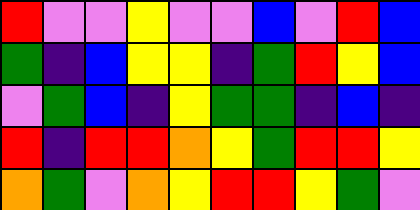[["red", "violet", "violet", "yellow", "violet", "violet", "blue", "violet", "red", "blue"], ["green", "indigo", "blue", "yellow", "yellow", "indigo", "green", "red", "yellow", "blue"], ["violet", "green", "blue", "indigo", "yellow", "green", "green", "indigo", "blue", "indigo"], ["red", "indigo", "red", "red", "orange", "yellow", "green", "red", "red", "yellow"], ["orange", "green", "violet", "orange", "yellow", "red", "red", "yellow", "green", "violet"]]